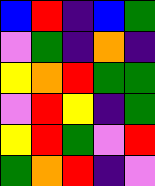[["blue", "red", "indigo", "blue", "green"], ["violet", "green", "indigo", "orange", "indigo"], ["yellow", "orange", "red", "green", "green"], ["violet", "red", "yellow", "indigo", "green"], ["yellow", "red", "green", "violet", "red"], ["green", "orange", "red", "indigo", "violet"]]